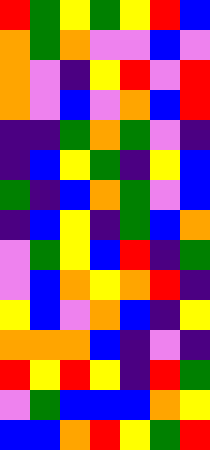[["red", "green", "yellow", "green", "yellow", "red", "blue"], ["orange", "green", "orange", "violet", "violet", "blue", "violet"], ["orange", "violet", "indigo", "yellow", "red", "violet", "red"], ["orange", "violet", "blue", "violet", "orange", "blue", "red"], ["indigo", "indigo", "green", "orange", "green", "violet", "indigo"], ["indigo", "blue", "yellow", "green", "indigo", "yellow", "blue"], ["green", "indigo", "blue", "orange", "green", "violet", "blue"], ["indigo", "blue", "yellow", "indigo", "green", "blue", "orange"], ["violet", "green", "yellow", "blue", "red", "indigo", "green"], ["violet", "blue", "orange", "yellow", "orange", "red", "indigo"], ["yellow", "blue", "violet", "orange", "blue", "indigo", "yellow"], ["orange", "orange", "orange", "blue", "indigo", "violet", "indigo"], ["red", "yellow", "red", "yellow", "indigo", "red", "green"], ["violet", "green", "blue", "blue", "blue", "orange", "yellow"], ["blue", "blue", "orange", "red", "yellow", "green", "red"]]